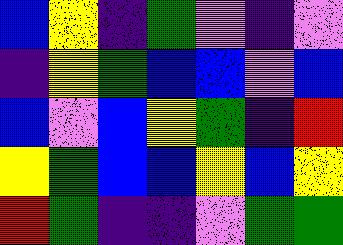[["blue", "yellow", "indigo", "green", "violet", "indigo", "violet"], ["indigo", "yellow", "green", "blue", "blue", "violet", "blue"], ["blue", "violet", "blue", "yellow", "green", "indigo", "red"], ["yellow", "green", "blue", "blue", "yellow", "blue", "yellow"], ["red", "green", "indigo", "indigo", "violet", "green", "green"]]